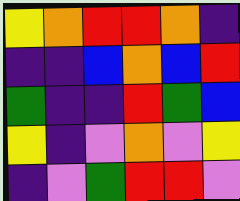[["yellow", "orange", "red", "red", "orange", "indigo"], ["indigo", "indigo", "blue", "orange", "blue", "red"], ["green", "indigo", "indigo", "red", "green", "blue"], ["yellow", "indigo", "violet", "orange", "violet", "yellow"], ["indigo", "violet", "green", "red", "red", "violet"]]